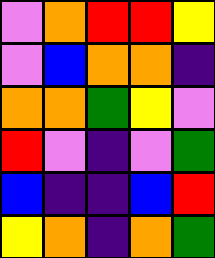[["violet", "orange", "red", "red", "yellow"], ["violet", "blue", "orange", "orange", "indigo"], ["orange", "orange", "green", "yellow", "violet"], ["red", "violet", "indigo", "violet", "green"], ["blue", "indigo", "indigo", "blue", "red"], ["yellow", "orange", "indigo", "orange", "green"]]